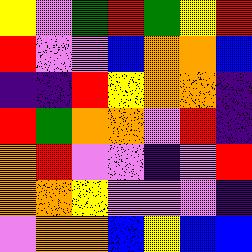[["yellow", "violet", "green", "red", "green", "yellow", "red"], ["red", "violet", "violet", "blue", "orange", "orange", "blue"], ["indigo", "indigo", "red", "yellow", "orange", "orange", "indigo"], ["red", "green", "orange", "orange", "violet", "red", "indigo"], ["orange", "red", "violet", "violet", "indigo", "violet", "red"], ["orange", "orange", "yellow", "violet", "violet", "violet", "indigo"], ["violet", "orange", "orange", "blue", "yellow", "blue", "blue"]]